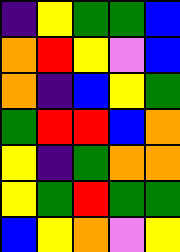[["indigo", "yellow", "green", "green", "blue"], ["orange", "red", "yellow", "violet", "blue"], ["orange", "indigo", "blue", "yellow", "green"], ["green", "red", "red", "blue", "orange"], ["yellow", "indigo", "green", "orange", "orange"], ["yellow", "green", "red", "green", "green"], ["blue", "yellow", "orange", "violet", "yellow"]]